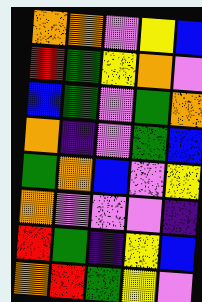[["orange", "orange", "violet", "yellow", "blue"], ["red", "green", "yellow", "orange", "violet"], ["blue", "green", "violet", "green", "orange"], ["orange", "indigo", "violet", "green", "blue"], ["green", "orange", "blue", "violet", "yellow"], ["orange", "violet", "violet", "violet", "indigo"], ["red", "green", "indigo", "yellow", "blue"], ["orange", "red", "green", "yellow", "violet"]]